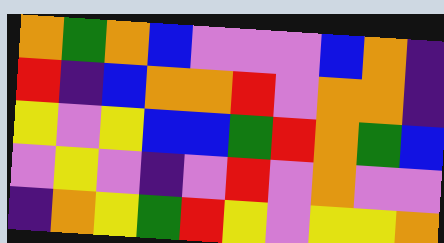[["orange", "green", "orange", "blue", "violet", "violet", "violet", "blue", "orange", "indigo"], ["red", "indigo", "blue", "orange", "orange", "red", "violet", "orange", "orange", "indigo"], ["yellow", "violet", "yellow", "blue", "blue", "green", "red", "orange", "green", "blue"], ["violet", "yellow", "violet", "indigo", "violet", "red", "violet", "orange", "violet", "violet"], ["indigo", "orange", "yellow", "green", "red", "yellow", "violet", "yellow", "yellow", "orange"]]